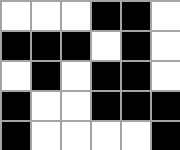[["white", "white", "white", "black", "black", "white"], ["black", "black", "black", "white", "black", "white"], ["white", "black", "white", "black", "black", "white"], ["black", "white", "white", "black", "black", "black"], ["black", "white", "white", "white", "white", "black"]]